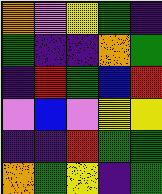[["orange", "violet", "yellow", "green", "indigo"], ["green", "indigo", "indigo", "orange", "green"], ["indigo", "red", "green", "blue", "red"], ["violet", "blue", "violet", "yellow", "yellow"], ["indigo", "indigo", "red", "green", "green"], ["orange", "green", "yellow", "indigo", "green"]]